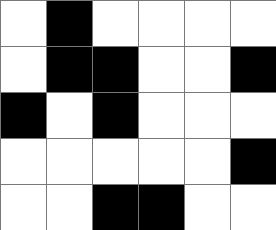[["white", "black", "white", "white", "white", "white"], ["white", "black", "black", "white", "white", "black"], ["black", "white", "black", "white", "white", "white"], ["white", "white", "white", "white", "white", "black"], ["white", "white", "black", "black", "white", "white"]]